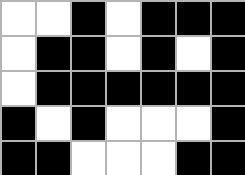[["white", "white", "black", "white", "black", "black", "black"], ["white", "black", "black", "white", "black", "white", "black"], ["white", "black", "black", "black", "black", "black", "black"], ["black", "white", "black", "white", "white", "white", "black"], ["black", "black", "white", "white", "white", "black", "black"]]